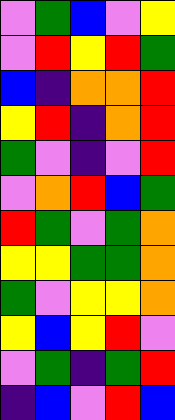[["violet", "green", "blue", "violet", "yellow"], ["violet", "red", "yellow", "red", "green"], ["blue", "indigo", "orange", "orange", "red"], ["yellow", "red", "indigo", "orange", "red"], ["green", "violet", "indigo", "violet", "red"], ["violet", "orange", "red", "blue", "green"], ["red", "green", "violet", "green", "orange"], ["yellow", "yellow", "green", "green", "orange"], ["green", "violet", "yellow", "yellow", "orange"], ["yellow", "blue", "yellow", "red", "violet"], ["violet", "green", "indigo", "green", "red"], ["indigo", "blue", "violet", "red", "blue"]]